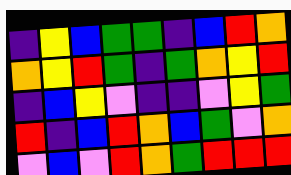[["indigo", "yellow", "blue", "green", "green", "indigo", "blue", "red", "orange"], ["orange", "yellow", "red", "green", "indigo", "green", "orange", "yellow", "red"], ["indigo", "blue", "yellow", "violet", "indigo", "indigo", "violet", "yellow", "green"], ["red", "indigo", "blue", "red", "orange", "blue", "green", "violet", "orange"], ["violet", "blue", "violet", "red", "orange", "green", "red", "red", "red"]]